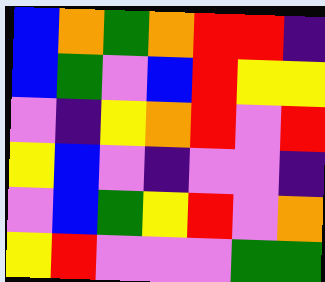[["blue", "orange", "green", "orange", "red", "red", "indigo"], ["blue", "green", "violet", "blue", "red", "yellow", "yellow"], ["violet", "indigo", "yellow", "orange", "red", "violet", "red"], ["yellow", "blue", "violet", "indigo", "violet", "violet", "indigo"], ["violet", "blue", "green", "yellow", "red", "violet", "orange"], ["yellow", "red", "violet", "violet", "violet", "green", "green"]]